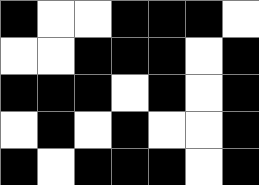[["black", "white", "white", "black", "black", "black", "white"], ["white", "white", "black", "black", "black", "white", "black"], ["black", "black", "black", "white", "black", "white", "black"], ["white", "black", "white", "black", "white", "white", "black"], ["black", "white", "black", "black", "black", "white", "black"]]